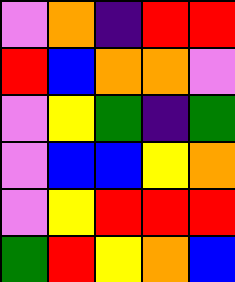[["violet", "orange", "indigo", "red", "red"], ["red", "blue", "orange", "orange", "violet"], ["violet", "yellow", "green", "indigo", "green"], ["violet", "blue", "blue", "yellow", "orange"], ["violet", "yellow", "red", "red", "red"], ["green", "red", "yellow", "orange", "blue"]]